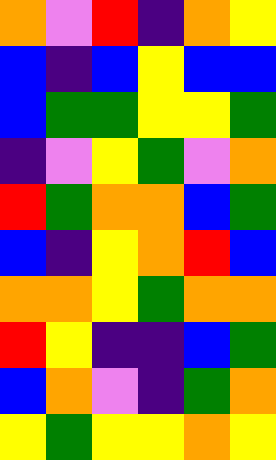[["orange", "violet", "red", "indigo", "orange", "yellow"], ["blue", "indigo", "blue", "yellow", "blue", "blue"], ["blue", "green", "green", "yellow", "yellow", "green"], ["indigo", "violet", "yellow", "green", "violet", "orange"], ["red", "green", "orange", "orange", "blue", "green"], ["blue", "indigo", "yellow", "orange", "red", "blue"], ["orange", "orange", "yellow", "green", "orange", "orange"], ["red", "yellow", "indigo", "indigo", "blue", "green"], ["blue", "orange", "violet", "indigo", "green", "orange"], ["yellow", "green", "yellow", "yellow", "orange", "yellow"]]